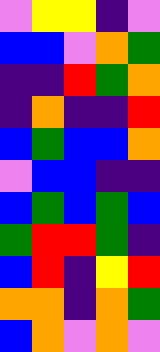[["violet", "yellow", "yellow", "indigo", "violet"], ["blue", "blue", "violet", "orange", "green"], ["indigo", "indigo", "red", "green", "orange"], ["indigo", "orange", "indigo", "indigo", "red"], ["blue", "green", "blue", "blue", "orange"], ["violet", "blue", "blue", "indigo", "indigo"], ["blue", "green", "blue", "green", "blue"], ["green", "red", "red", "green", "indigo"], ["blue", "red", "indigo", "yellow", "red"], ["orange", "orange", "indigo", "orange", "green"], ["blue", "orange", "violet", "orange", "violet"]]